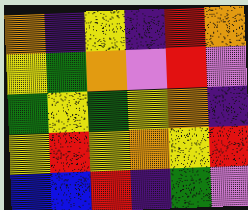[["orange", "indigo", "yellow", "indigo", "red", "orange"], ["yellow", "green", "orange", "violet", "red", "violet"], ["green", "yellow", "green", "yellow", "orange", "indigo"], ["yellow", "red", "yellow", "orange", "yellow", "red"], ["blue", "blue", "red", "indigo", "green", "violet"]]